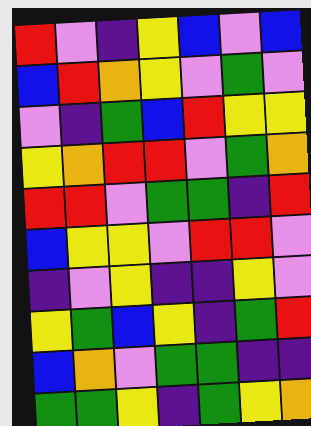[["red", "violet", "indigo", "yellow", "blue", "violet", "blue"], ["blue", "red", "orange", "yellow", "violet", "green", "violet"], ["violet", "indigo", "green", "blue", "red", "yellow", "yellow"], ["yellow", "orange", "red", "red", "violet", "green", "orange"], ["red", "red", "violet", "green", "green", "indigo", "red"], ["blue", "yellow", "yellow", "violet", "red", "red", "violet"], ["indigo", "violet", "yellow", "indigo", "indigo", "yellow", "violet"], ["yellow", "green", "blue", "yellow", "indigo", "green", "red"], ["blue", "orange", "violet", "green", "green", "indigo", "indigo"], ["green", "green", "yellow", "indigo", "green", "yellow", "orange"]]